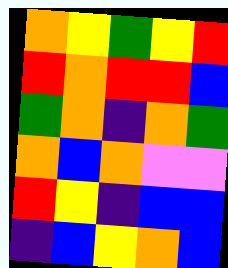[["orange", "yellow", "green", "yellow", "red"], ["red", "orange", "red", "red", "blue"], ["green", "orange", "indigo", "orange", "green"], ["orange", "blue", "orange", "violet", "violet"], ["red", "yellow", "indigo", "blue", "blue"], ["indigo", "blue", "yellow", "orange", "blue"]]